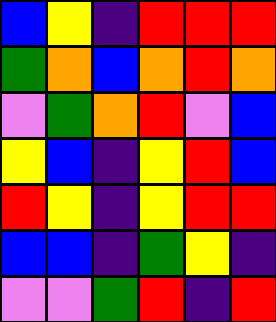[["blue", "yellow", "indigo", "red", "red", "red"], ["green", "orange", "blue", "orange", "red", "orange"], ["violet", "green", "orange", "red", "violet", "blue"], ["yellow", "blue", "indigo", "yellow", "red", "blue"], ["red", "yellow", "indigo", "yellow", "red", "red"], ["blue", "blue", "indigo", "green", "yellow", "indigo"], ["violet", "violet", "green", "red", "indigo", "red"]]